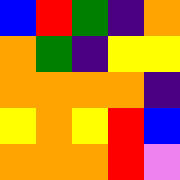[["blue", "red", "green", "indigo", "orange"], ["orange", "green", "indigo", "yellow", "yellow"], ["orange", "orange", "orange", "orange", "indigo"], ["yellow", "orange", "yellow", "red", "blue"], ["orange", "orange", "orange", "red", "violet"]]